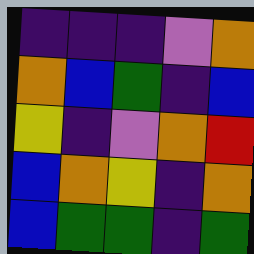[["indigo", "indigo", "indigo", "violet", "orange"], ["orange", "blue", "green", "indigo", "blue"], ["yellow", "indigo", "violet", "orange", "red"], ["blue", "orange", "yellow", "indigo", "orange"], ["blue", "green", "green", "indigo", "green"]]